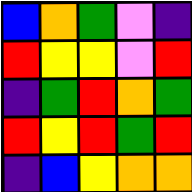[["blue", "orange", "green", "violet", "indigo"], ["red", "yellow", "yellow", "violet", "red"], ["indigo", "green", "red", "orange", "green"], ["red", "yellow", "red", "green", "red"], ["indigo", "blue", "yellow", "orange", "orange"]]